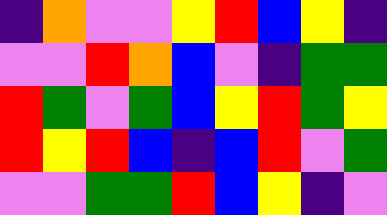[["indigo", "orange", "violet", "violet", "yellow", "red", "blue", "yellow", "indigo"], ["violet", "violet", "red", "orange", "blue", "violet", "indigo", "green", "green"], ["red", "green", "violet", "green", "blue", "yellow", "red", "green", "yellow"], ["red", "yellow", "red", "blue", "indigo", "blue", "red", "violet", "green"], ["violet", "violet", "green", "green", "red", "blue", "yellow", "indigo", "violet"]]